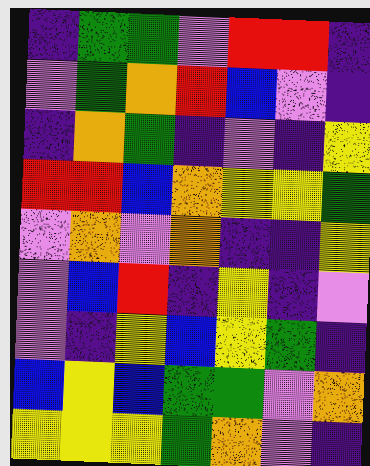[["indigo", "green", "green", "violet", "red", "red", "indigo"], ["violet", "green", "orange", "red", "blue", "violet", "indigo"], ["indigo", "orange", "green", "indigo", "violet", "indigo", "yellow"], ["red", "red", "blue", "orange", "yellow", "yellow", "green"], ["violet", "orange", "violet", "orange", "indigo", "indigo", "yellow"], ["violet", "blue", "red", "indigo", "yellow", "indigo", "violet"], ["violet", "indigo", "yellow", "blue", "yellow", "green", "indigo"], ["blue", "yellow", "blue", "green", "green", "violet", "orange"], ["yellow", "yellow", "yellow", "green", "orange", "violet", "indigo"]]